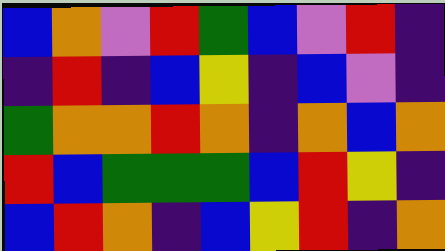[["blue", "orange", "violet", "red", "green", "blue", "violet", "red", "indigo"], ["indigo", "red", "indigo", "blue", "yellow", "indigo", "blue", "violet", "indigo"], ["green", "orange", "orange", "red", "orange", "indigo", "orange", "blue", "orange"], ["red", "blue", "green", "green", "green", "blue", "red", "yellow", "indigo"], ["blue", "red", "orange", "indigo", "blue", "yellow", "red", "indigo", "orange"]]